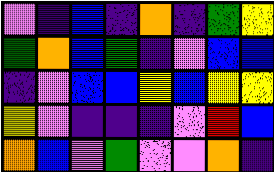[["violet", "indigo", "blue", "indigo", "orange", "indigo", "green", "yellow"], ["green", "orange", "blue", "green", "indigo", "violet", "blue", "blue"], ["indigo", "violet", "blue", "blue", "yellow", "blue", "yellow", "yellow"], ["yellow", "violet", "indigo", "indigo", "indigo", "violet", "red", "blue"], ["orange", "blue", "violet", "green", "violet", "violet", "orange", "indigo"]]